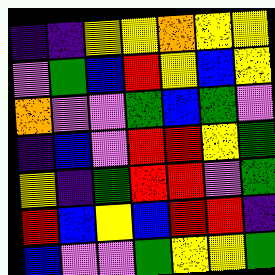[["indigo", "indigo", "yellow", "yellow", "orange", "yellow", "yellow"], ["violet", "green", "blue", "red", "yellow", "blue", "yellow"], ["orange", "violet", "violet", "green", "blue", "green", "violet"], ["indigo", "blue", "violet", "red", "red", "yellow", "green"], ["yellow", "indigo", "green", "red", "red", "violet", "green"], ["red", "blue", "yellow", "blue", "red", "red", "indigo"], ["blue", "violet", "violet", "green", "yellow", "yellow", "green"]]